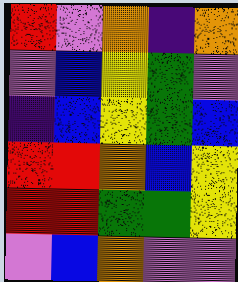[["red", "violet", "orange", "indigo", "orange"], ["violet", "blue", "yellow", "green", "violet"], ["indigo", "blue", "yellow", "green", "blue"], ["red", "red", "orange", "blue", "yellow"], ["red", "red", "green", "green", "yellow"], ["violet", "blue", "orange", "violet", "violet"]]